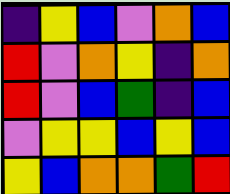[["indigo", "yellow", "blue", "violet", "orange", "blue"], ["red", "violet", "orange", "yellow", "indigo", "orange"], ["red", "violet", "blue", "green", "indigo", "blue"], ["violet", "yellow", "yellow", "blue", "yellow", "blue"], ["yellow", "blue", "orange", "orange", "green", "red"]]